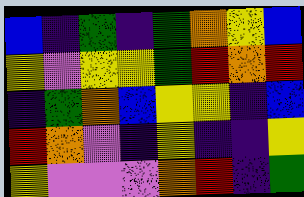[["blue", "indigo", "green", "indigo", "green", "orange", "yellow", "blue"], ["yellow", "violet", "yellow", "yellow", "green", "red", "orange", "red"], ["indigo", "green", "orange", "blue", "yellow", "yellow", "indigo", "blue"], ["red", "orange", "violet", "indigo", "yellow", "indigo", "indigo", "yellow"], ["yellow", "violet", "violet", "violet", "orange", "red", "indigo", "green"]]